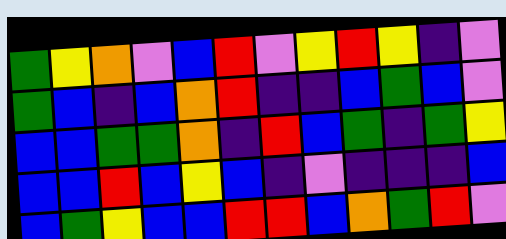[["green", "yellow", "orange", "violet", "blue", "red", "violet", "yellow", "red", "yellow", "indigo", "violet"], ["green", "blue", "indigo", "blue", "orange", "red", "indigo", "indigo", "blue", "green", "blue", "violet"], ["blue", "blue", "green", "green", "orange", "indigo", "red", "blue", "green", "indigo", "green", "yellow"], ["blue", "blue", "red", "blue", "yellow", "blue", "indigo", "violet", "indigo", "indigo", "indigo", "blue"], ["blue", "green", "yellow", "blue", "blue", "red", "red", "blue", "orange", "green", "red", "violet"]]